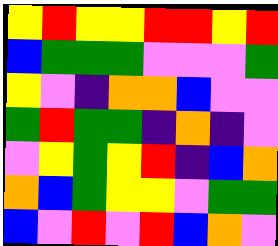[["yellow", "red", "yellow", "yellow", "red", "red", "yellow", "red"], ["blue", "green", "green", "green", "violet", "violet", "violet", "green"], ["yellow", "violet", "indigo", "orange", "orange", "blue", "violet", "violet"], ["green", "red", "green", "green", "indigo", "orange", "indigo", "violet"], ["violet", "yellow", "green", "yellow", "red", "indigo", "blue", "orange"], ["orange", "blue", "green", "yellow", "yellow", "violet", "green", "green"], ["blue", "violet", "red", "violet", "red", "blue", "orange", "violet"]]